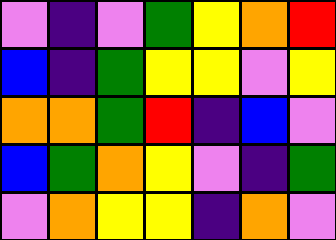[["violet", "indigo", "violet", "green", "yellow", "orange", "red"], ["blue", "indigo", "green", "yellow", "yellow", "violet", "yellow"], ["orange", "orange", "green", "red", "indigo", "blue", "violet"], ["blue", "green", "orange", "yellow", "violet", "indigo", "green"], ["violet", "orange", "yellow", "yellow", "indigo", "orange", "violet"]]